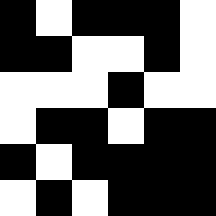[["black", "white", "black", "black", "black", "white"], ["black", "black", "white", "white", "black", "white"], ["white", "white", "white", "black", "white", "white"], ["white", "black", "black", "white", "black", "black"], ["black", "white", "black", "black", "black", "black"], ["white", "black", "white", "black", "black", "black"]]